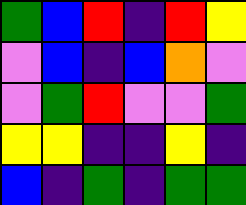[["green", "blue", "red", "indigo", "red", "yellow"], ["violet", "blue", "indigo", "blue", "orange", "violet"], ["violet", "green", "red", "violet", "violet", "green"], ["yellow", "yellow", "indigo", "indigo", "yellow", "indigo"], ["blue", "indigo", "green", "indigo", "green", "green"]]